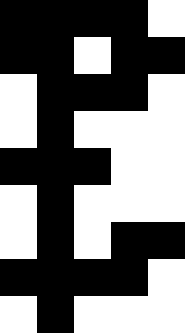[["black", "black", "black", "black", "white"], ["black", "black", "white", "black", "black"], ["white", "black", "black", "black", "white"], ["white", "black", "white", "white", "white"], ["black", "black", "black", "white", "white"], ["white", "black", "white", "white", "white"], ["white", "black", "white", "black", "black"], ["black", "black", "black", "black", "white"], ["white", "black", "white", "white", "white"]]